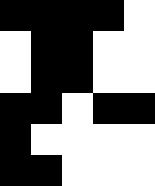[["black", "black", "black", "black", "white"], ["white", "black", "black", "white", "white"], ["white", "black", "black", "white", "white"], ["black", "black", "white", "black", "black"], ["black", "white", "white", "white", "white"], ["black", "black", "white", "white", "white"]]